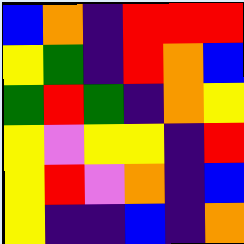[["blue", "orange", "indigo", "red", "red", "red"], ["yellow", "green", "indigo", "red", "orange", "blue"], ["green", "red", "green", "indigo", "orange", "yellow"], ["yellow", "violet", "yellow", "yellow", "indigo", "red"], ["yellow", "red", "violet", "orange", "indigo", "blue"], ["yellow", "indigo", "indigo", "blue", "indigo", "orange"]]